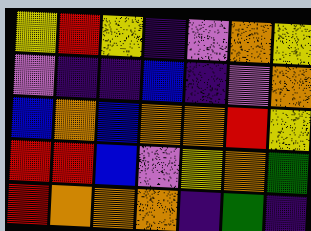[["yellow", "red", "yellow", "indigo", "violet", "orange", "yellow"], ["violet", "indigo", "indigo", "blue", "indigo", "violet", "orange"], ["blue", "orange", "blue", "orange", "orange", "red", "yellow"], ["red", "red", "blue", "violet", "yellow", "orange", "green"], ["red", "orange", "orange", "orange", "indigo", "green", "indigo"]]